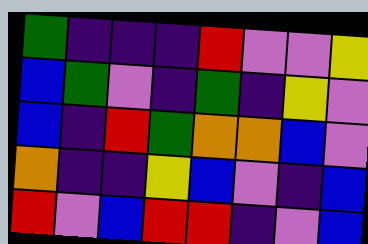[["green", "indigo", "indigo", "indigo", "red", "violet", "violet", "yellow"], ["blue", "green", "violet", "indigo", "green", "indigo", "yellow", "violet"], ["blue", "indigo", "red", "green", "orange", "orange", "blue", "violet"], ["orange", "indigo", "indigo", "yellow", "blue", "violet", "indigo", "blue"], ["red", "violet", "blue", "red", "red", "indigo", "violet", "blue"]]